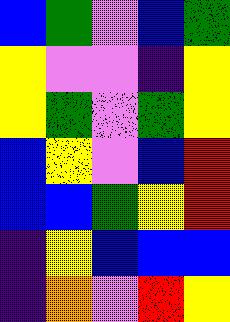[["blue", "green", "violet", "blue", "green"], ["yellow", "violet", "violet", "indigo", "yellow"], ["yellow", "green", "violet", "green", "yellow"], ["blue", "yellow", "violet", "blue", "red"], ["blue", "blue", "green", "yellow", "red"], ["indigo", "yellow", "blue", "blue", "blue"], ["indigo", "orange", "violet", "red", "yellow"]]